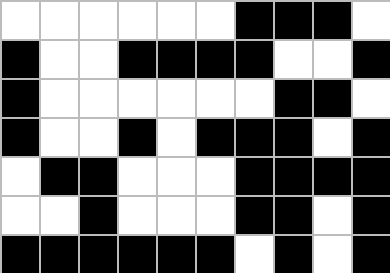[["white", "white", "white", "white", "white", "white", "black", "black", "black", "white"], ["black", "white", "white", "black", "black", "black", "black", "white", "white", "black"], ["black", "white", "white", "white", "white", "white", "white", "black", "black", "white"], ["black", "white", "white", "black", "white", "black", "black", "black", "white", "black"], ["white", "black", "black", "white", "white", "white", "black", "black", "black", "black"], ["white", "white", "black", "white", "white", "white", "black", "black", "white", "black"], ["black", "black", "black", "black", "black", "black", "white", "black", "white", "black"]]